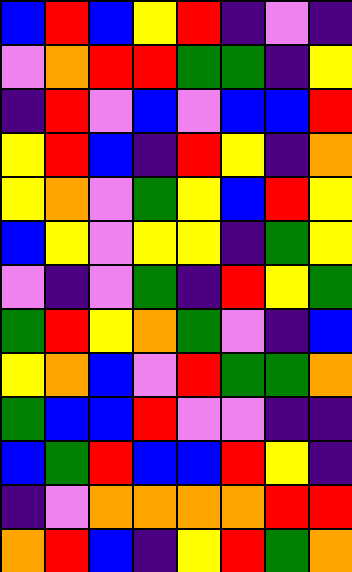[["blue", "red", "blue", "yellow", "red", "indigo", "violet", "indigo"], ["violet", "orange", "red", "red", "green", "green", "indigo", "yellow"], ["indigo", "red", "violet", "blue", "violet", "blue", "blue", "red"], ["yellow", "red", "blue", "indigo", "red", "yellow", "indigo", "orange"], ["yellow", "orange", "violet", "green", "yellow", "blue", "red", "yellow"], ["blue", "yellow", "violet", "yellow", "yellow", "indigo", "green", "yellow"], ["violet", "indigo", "violet", "green", "indigo", "red", "yellow", "green"], ["green", "red", "yellow", "orange", "green", "violet", "indigo", "blue"], ["yellow", "orange", "blue", "violet", "red", "green", "green", "orange"], ["green", "blue", "blue", "red", "violet", "violet", "indigo", "indigo"], ["blue", "green", "red", "blue", "blue", "red", "yellow", "indigo"], ["indigo", "violet", "orange", "orange", "orange", "orange", "red", "red"], ["orange", "red", "blue", "indigo", "yellow", "red", "green", "orange"]]